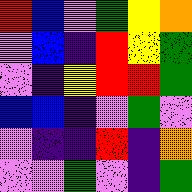[["red", "blue", "violet", "green", "yellow", "orange"], ["violet", "blue", "indigo", "red", "yellow", "green"], ["violet", "indigo", "yellow", "red", "red", "green"], ["blue", "blue", "indigo", "violet", "green", "violet"], ["violet", "indigo", "indigo", "red", "indigo", "orange"], ["violet", "violet", "green", "violet", "indigo", "green"]]